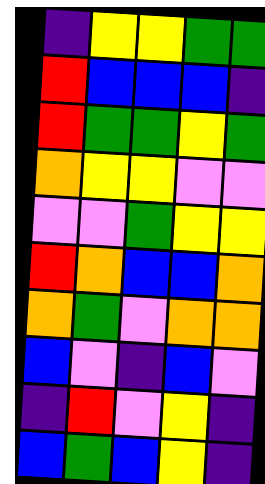[["indigo", "yellow", "yellow", "green", "green"], ["red", "blue", "blue", "blue", "indigo"], ["red", "green", "green", "yellow", "green"], ["orange", "yellow", "yellow", "violet", "violet"], ["violet", "violet", "green", "yellow", "yellow"], ["red", "orange", "blue", "blue", "orange"], ["orange", "green", "violet", "orange", "orange"], ["blue", "violet", "indigo", "blue", "violet"], ["indigo", "red", "violet", "yellow", "indigo"], ["blue", "green", "blue", "yellow", "indigo"]]